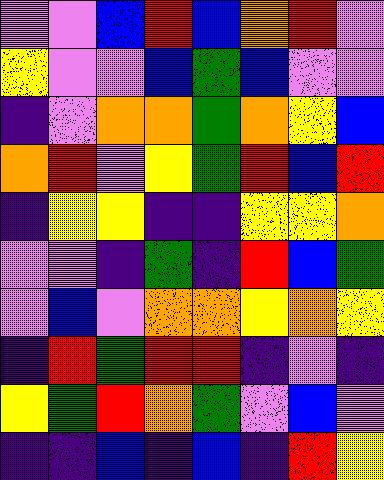[["violet", "violet", "blue", "red", "blue", "orange", "red", "violet"], ["yellow", "violet", "violet", "blue", "green", "blue", "violet", "violet"], ["indigo", "violet", "orange", "orange", "green", "orange", "yellow", "blue"], ["orange", "red", "violet", "yellow", "green", "red", "blue", "red"], ["indigo", "yellow", "yellow", "indigo", "indigo", "yellow", "yellow", "orange"], ["violet", "violet", "indigo", "green", "indigo", "red", "blue", "green"], ["violet", "blue", "violet", "orange", "orange", "yellow", "orange", "yellow"], ["indigo", "red", "green", "red", "red", "indigo", "violet", "indigo"], ["yellow", "green", "red", "orange", "green", "violet", "blue", "violet"], ["indigo", "indigo", "blue", "indigo", "blue", "indigo", "red", "yellow"]]